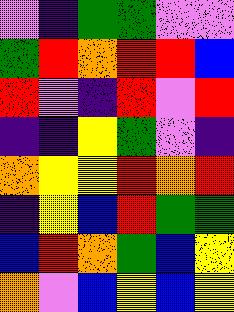[["violet", "indigo", "green", "green", "violet", "violet"], ["green", "red", "orange", "red", "red", "blue"], ["red", "violet", "indigo", "red", "violet", "red"], ["indigo", "indigo", "yellow", "green", "violet", "indigo"], ["orange", "yellow", "yellow", "red", "orange", "red"], ["indigo", "yellow", "blue", "red", "green", "green"], ["blue", "red", "orange", "green", "blue", "yellow"], ["orange", "violet", "blue", "yellow", "blue", "yellow"]]